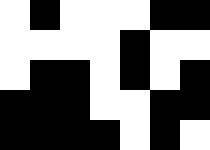[["white", "black", "white", "white", "white", "black", "black"], ["white", "white", "white", "white", "black", "white", "white"], ["white", "black", "black", "white", "black", "white", "black"], ["black", "black", "black", "white", "white", "black", "black"], ["black", "black", "black", "black", "white", "black", "white"]]